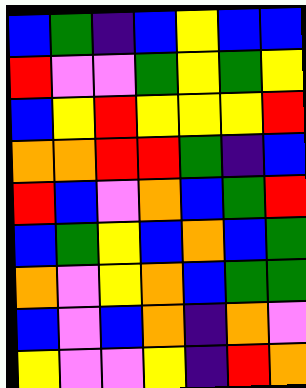[["blue", "green", "indigo", "blue", "yellow", "blue", "blue"], ["red", "violet", "violet", "green", "yellow", "green", "yellow"], ["blue", "yellow", "red", "yellow", "yellow", "yellow", "red"], ["orange", "orange", "red", "red", "green", "indigo", "blue"], ["red", "blue", "violet", "orange", "blue", "green", "red"], ["blue", "green", "yellow", "blue", "orange", "blue", "green"], ["orange", "violet", "yellow", "orange", "blue", "green", "green"], ["blue", "violet", "blue", "orange", "indigo", "orange", "violet"], ["yellow", "violet", "violet", "yellow", "indigo", "red", "orange"]]